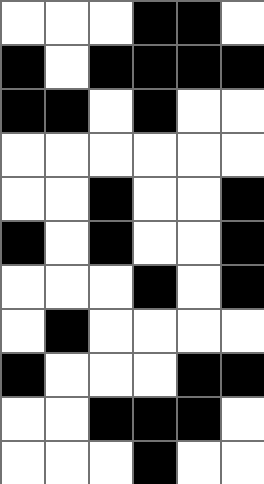[["white", "white", "white", "black", "black", "white"], ["black", "white", "black", "black", "black", "black"], ["black", "black", "white", "black", "white", "white"], ["white", "white", "white", "white", "white", "white"], ["white", "white", "black", "white", "white", "black"], ["black", "white", "black", "white", "white", "black"], ["white", "white", "white", "black", "white", "black"], ["white", "black", "white", "white", "white", "white"], ["black", "white", "white", "white", "black", "black"], ["white", "white", "black", "black", "black", "white"], ["white", "white", "white", "black", "white", "white"]]